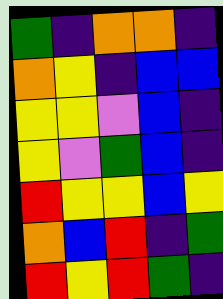[["green", "indigo", "orange", "orange", "indigo"], ["orange", "yellow", "indigo", "blue", "blue"], ["yellow", "yellow", "violet", "blue", "indigo"], ["yellow", "violet", "green", "blue", "indigo"], ["red", "yellow", "yellow", "blue", "yellow"], ["orange", "blue", "red", "indigo", "green"], ["red", "yellow", "red", "green", "indigo"]]